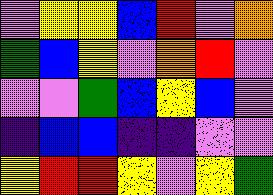[["violet", "yellow", "yellow", "blue", "red", "violet", "orange"], ["green", "blue", "yellow", "violet", "orange", "red", "violet"], ["violet", "violet", "green", "blue", "yellow", "blue", "violet"], ["indigo", "blue", "blue", "indigo", "indigo", "violet", "violet"], ["yellow", "red", "red", "yellow", "violet", "yellow", "green"]]